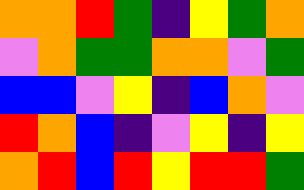[["orange", "orange", "red", "green", "indigo", "yellow", "green", "orange"], ["violet", "orange", "green", "green", "orange", "orange", "violet", "green"], ["blue", "blue", "violet", "yellow", "indigo", "blue", "orange", "violet"], ["red", "orange", "blue", "indigo", "violet", "yellow", "indigo", "yellow"], ["orange", "red", "blue", "red", "yellow", "red", "red", "green"]]